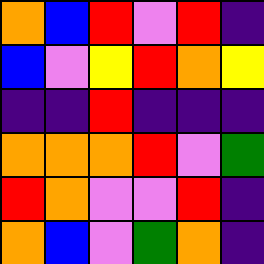[["orange", "blue", "red", "violet", "red", "indigo"], ["blue", "violet", "yellow", "red", "orange", "yellow"], ["indigo", "indigo", "red", "indigo", "indigo", "indigo"], ["orange", "orange", "orange", "red", "violet", "green"], ["red", "orange", "violet", "violet", "red", "indigo"], ["orange", "blue", "violet", "green", "orange", "indigo"]]